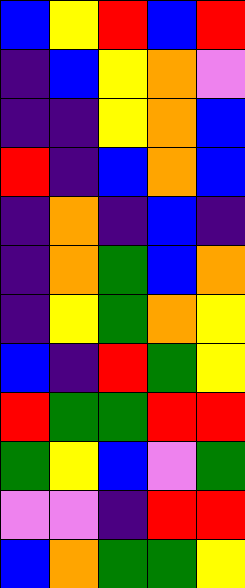[["blue", "yellow", "red", "blue", "red"], ["indigo", "blue", "yellow", "orange", "violet"], ["indigo", "indigo", "yellow", "orange", "blue"], ["red", "indigo", "blue", "orange", "blue"], ["indigo", "orange", "indigo", "blue", "indigo"], ["indigo", "orange", "green", "blue", "orange"], ["indigo", "yellow", "green", "orange", "yellow"], ["blue", "indigo", "red", "green", "yellow"], ["red", "green", "green", "red", "red"], ["green", "yellow", "blue", "violet", "green"], ["violet", "violet", "indigo", "red", "red"], ["blue", "orange", "green", "green", "yellow"]]